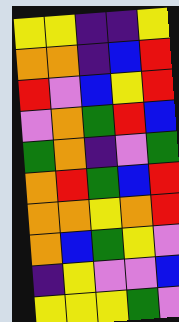[["yellow", "yellow", "indigo", "indigo", "yellow"], ["orange", "orange", "indigo", "blue", "red"], ["red", "violet", "blue", "yellow", "red"], ["violet", "orange", "green", "red", "blue"], ["green", "orange", "indigo", "violet", "green"], ["orange", "red", "green", "blue", "red"], ["orange", "orange", "yellow", "orange", "red"], ["orange", "blue", "green", "yellow", "violet"], ["indigo", "yellow", "violet", "violet", "blue"], ["yellow", "yellow", "yellow", "green", "violet"]]